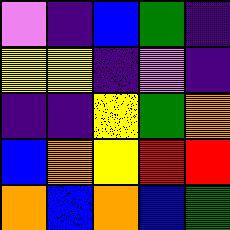[["violet", "indigo", "blue", "green", "indigo"], ["yellow", "yellow", "indigo", "violet", "indigo"], ["indigo", "indigo", "yellow", "green", "orange"], ["blue", "orange", "yellow", "red", "red"], ["orange", "blue", "orange", "blue", "green"]]